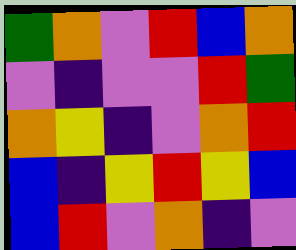[["green", "orange", "violet", "red", "blue", "orange"], ["violet", "indigo", "violet", "violet", "red", "green"], ["orange", "yellow", "indigo", "violet", "orange", "red"], ["blue", "indigo", "yellow", "red", "yellow", "blue"], ["blue", "red", "violet", "orange", "indigo", "violet"]]